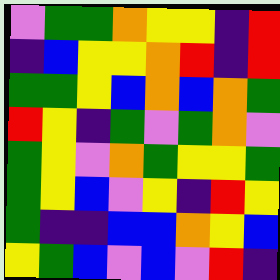[["violet", "green", "green", "orange", "yellow", "yellow", "indigo", "red"], ["indigo", "blue", "yellow", "yellow", "orange", "red", "indigo", "red"], ["green", "green", "yellow", "blue", "orange", "blue", "orange", "green"], ["red", "yellow", "indigo", "green", "violet", "green", "orange", "violet"], ["green", "yellow", "violet", "orange", "green", "yellow", "yellow", "green"], ["green", "yellow", "blue", "violet", "yellow", "indigo", "red", "yellow"], ["green", "indigo", "indigo", "blue", "blue", "orange", "yellow", "blue"], ["yellow", "green", "blue", "violet", "blue", "violet", "red", "indigo"]]